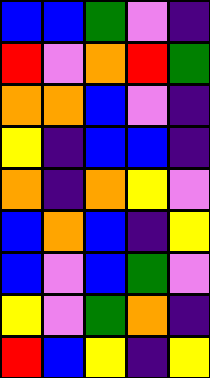[["blue", "blue", "green", "violet", "indigo"], ["red", "violet", "orange", "red", "green"], ["orange", "orange", "blue", "violet", "indigo"], ["yellow", "indigo", "blue", "blue", "indigo"], ["orange", "indigo", "orange", "yellow", "violet"], ["blue", "orange", "blue", "indigo", "yellow"], ["blue", "violet", "blue", "green", "violet"], ["yellow", "violet", "green", "orange", "indigo"], ["red", "blue", "yellow", "indigo", "yellow"]]